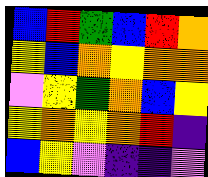[["blue", "red", "green", "blue", "red", "orange"], ["yellow", "blue", "orange", "yellow", "orange", "orange"], ["violet", "yellow", "green", "orange", "blue", "yellow"], ["yellow", "orange", "yellow", "orange", "red", "indigo"], ["blue", "yellow", "violet", "indigo", "indigo", "violet"]]